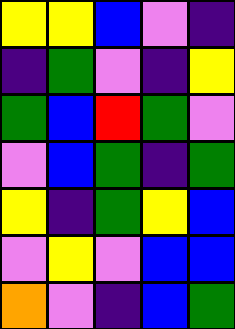[["yellow", "yellow", "blue", "violet", "indigo"], ["indigo", "green", "violet", "indigo", "yellow"], ["green", "blue", "red", "green", "violet"], ["violet", "blue", "green", "indigo", "green"], ["yellow", "indigo", "green", "yellow", "blue"], ["violet", "yellow", "violet", "blue", "blue"], ["orange", "violet", "indigo", "blue", "green"]]